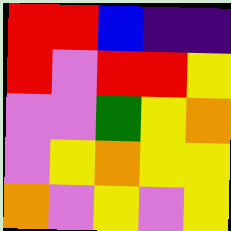[["red", "red", "blue", "indigo", "indigo"], ["red", "violet", "red", "red", "yellow"], ["violet", "violet", "green", "yellow", "orange"], ["violet", "yellow", "orange", "yellow", "yellow"], ["orange", "violet", "yellow", "violet", "yellow"]]